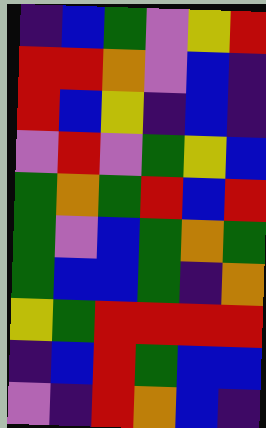[["indigo", "blue", "green", "violet", "yellow", "red"], ["red", "red", "orange", "violet", "blue", "indigo"], ["red", "blue", "yellow", "indigo", "blue", "indigo"], ["violet", "red", "violet", "green", "yellow", "blue"], ["green", "orange", "green", "red", "blue", "red"], ["green", "violet", "blue", "green", "orange", "green"], ["green", "blue", "blue", "green", "indigo", "orange"], ["yellow", "green", "red", "red", "red", "red"], ["indigo", "blue", "red", "green", "blue", "blue"], ["violet", "indigo", "red", "orange", "blue", "indigo"]]